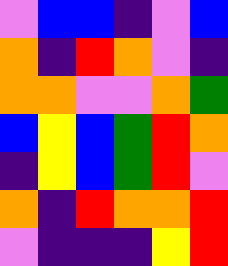[["violet", "blue", "blue", "indigo", "violet", "blue"], ["orange", "indigo", "red", "orange", "violet", "indigo"], ["orange", "orange", "violet", "violet", "orange", "green"], ["blue", "yellow", "blue", "green", "red", "orange"], ["indigo", "yellow", "blue", "green", "red", "violet"], ["orange", "indigo", "red", "orange", "orange", "red"], ["violet", "indigo", "indigo", "indigo", "yellow", "red"]]